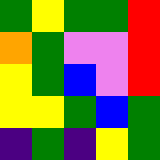[["green", "yellow", "green", "green", "red"], ["orange", "green", "violet", "violet", "red"], ["yellow", "green", "blue", "violet", "red"], ["yellow", "yellow", "green", "blue", "green"], ["indigo", "green", "indigo", "yellow", "green"]]